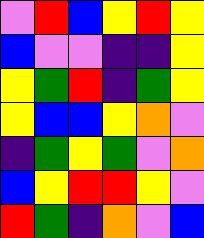[["violet", "red", "blue", "yellow", "red", "yellow"], ["blue", "violet", "violet", "indigo", "indigo", "yellow"], ["yellow", "green", "red", "indigo", "green", "yellow"], ["yellow", "blue", "blue", "yellow", "orange", "violet"], ["indigo", "green", "yellow", "green", "violet", "orange"], ["blue", "yellow", "red", "red", "yellow", "violet"], ["red", "green", "indigo", "orange", "violet", "blue"]]